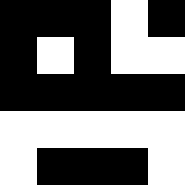[["black", "black", "black", "white", "black"], ["black", "white", "black", "white", "white"], ["black", "black", "black", "black", "black"], ["white", "white", "white", "white", "white"], ["white", "black", "black", "black", "white"]]